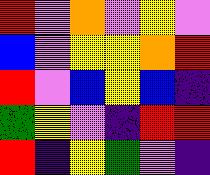[["red", "violet", "orange", "violet", "yellow", "violet"], ["blue", "violet", "yellow", "yellow", "orange", "red"], ["red", "violet", "blue", "yellow", "blue", "indigo"], ["green", "yellow", "violet", "indigo", "red", "red"], ["red", "indigo", "yellow", "green", "violet", "indigo"]]